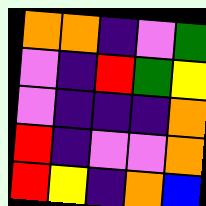[["orange", "orange", "indigo", "violet", "green"], ["violet", "indigo", "red", "green", "yellow"], ["violet", "indigo", "indigo", "indigo", "orange"], ["red", "indigo", "violet", "violet", "orange"], ["red", "yellow", "indigo", "orange", "blue"]]